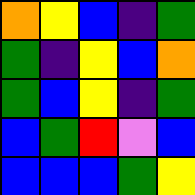[["orange", "yellow", "blue", "indigo", "green"], ["green", "indigo", "yellow", "blue", "orange"], ["green", "blue", "yellow", "indigo", "green"], ["blue", "green", "red", "violet", "blue"], ["blue", "blue", "blue", "green", "yellow"]]